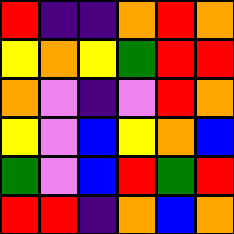[["red", "indigo", "indigo", "orange", "red", "orange"], ["yellow", "orange", "yellow", "green", "red", "red"], ["orange", "violet", "indigo", "violet", "red", "orange"], ["yellow", "violet", "blue", "yellow", "orange", "blue"], ["green", "violet", "blue", "red", "green", "red"], ["red", "red", "indigo", "orange", "blue", "orange"]]